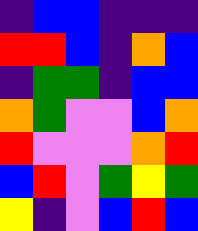[["indigo", "blue", "blue", "indigo", "indigo", "indigo"], ["red", "red", "blue", "indigo", "orange", "blue"], ["indigo", "green", "green", "indigo", "blue", "blue"], ["orange", "green", "violet", "violet", "blue", "orange"], ["red", "violet", "violet", "violet", "orange", "red"], ["blue", "red", "violet", "green", "yellow", "green"], ["yellow", "indigo", "violet", "blue", "red", "blue"]]